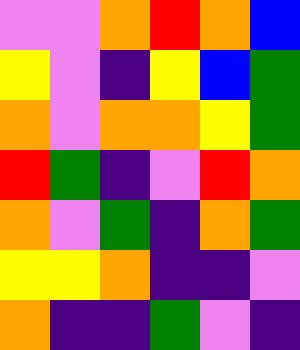[["violet", "violet", "orange", "red", "orange", "blue"], ["yellow", "violet", "indigo", "yellow", "blue", "green"], ["orange", "violet", "orange", "orange", "yellow", "green"], ["red", "green", "indigo", "violet", "red", "orange"], ["orange", "violet", "green", "indigo", "orange", "green"], ["yellow", "yellow", "orange", "indigo", "indigo", "violet"], ["orange", "indigo", "indigo", "green", "violet", "indigo"]]